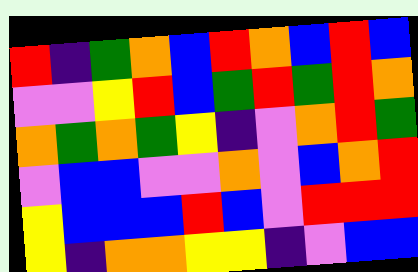[["red", "indigo", "green", "orange", "blue", "red", "orange", "blue", "red", "blue"], ["violet", "violet", "yellow", "red", "blue", "green", "red", "green", "red", "orange"], ["orange", "green", "orange", "green", "yellow", "indigo", "violet", "orange", "red", "green"], ["violet", "blue", "blue", "violet", "violet", "orange", "violet", "blue", "orange", "red"], ["yellow", "blue", "blue", "blue", "red", "blue", "violet", "red", "red", "red"], ["yellow", "indigo", "orange", "orange", "yellow", "yellow", "indigo", "violet", "blue", "blue"]]